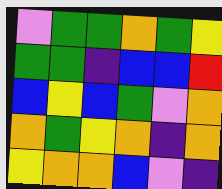[["violet", "green", "green", "orange", "green", "yellow"], ["green", "green", "indigo", "blue", "blue", "red"], ["blue", "yellow", "blue", "green", "violet", "orange"], ["orange", "green", "yellow", "orange", "indigo", "orange"], ["yellow", "orange", "orange", "blue", "violet", "indigo"]]